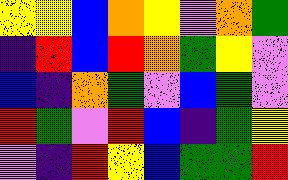[["yellow", "yellow", "blue", "orange", "yellow", "violet", "orange", "green"], ["indigo", "red", "blue", "red", "orange", "green", "yellow", "violet"], ["blue", "indigo", "orange", "green", "violet", "blue", "green", "violet"], ["red", "green", "violet", "red", "blue", "indigo", "green", "yellow"], ["violet", "indigo", "red", "yellow", "blue", "green", "green", "red"]]